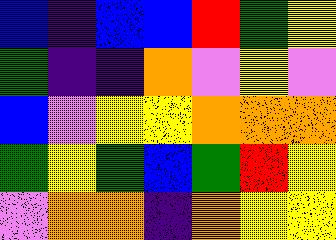[["blue", "indigo", "blue", "blue", "red", "green", "yellow"], ["green", "indigo", "indigo", "orange", "violet", "yellow", "violet"], ["blue", "violet", "yellow", "yellow", "orange", "orange", "orange"], ["green", "yellow", "green", "blue", "green", "red", "yellow"], ["violet", "orange", "orange", "indigo", "orange", "yellow", "yellow"]]